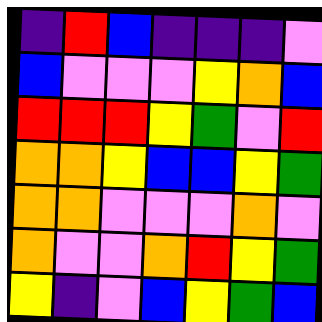[["indigo", "red", "blue", "indigo", "indigo", "indigo", "violet"], ["blue", "violet", "violet", "violet", "yellow", "orange", "blue"], ["red", "red", "red", "yellow", "green", "violet", "red"], ["orange", "orange", "yellow", "blue", "blue", "yellow", "green"], ["orange", "orange", "violet", "violet", "violet", "orange", "violet"], ["orange", "violet", "violet", "orange", "red", "yellow", "green"], ["yellow", "indigo", "violet", "blue", "yellow", "green", "blue"]]